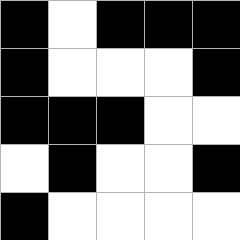[["black", "white", "black", "black", "black"], ["black", "white", "white", "white", "black"], ["black", "black", "black", "white", "white"], ["white", "black", "white", "white", "black"], ["black", "white", "white", "white", "white"]]